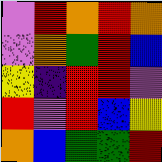[["violet", "red", "orange", "red", "orange"], ["violet", "orange", "green", "red", "blue"], ["yellow", "indigo", "red", "red", "violet"], ["red", "violet", "red", "blue", "yellow"], ["orange", "blue", "green", "green", "red"]]